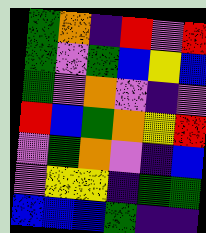[["green", "orange", "indigo", "red", "violet", "red"], ["green", "violet", "green", "blue", "yellow", "blue"], ["green", "violet", "orange", "violet", "indigo", "violet"], ["red", "blue", "green", "orange", "yellow", "red"], ["violet", "green", "orange", "violet", "indigo", "blue"], ["violet", "yellow", "yellow", "indigo", "green", "green"], ["blue", "blue", "blue", "green", "indigo", "indigo"]]